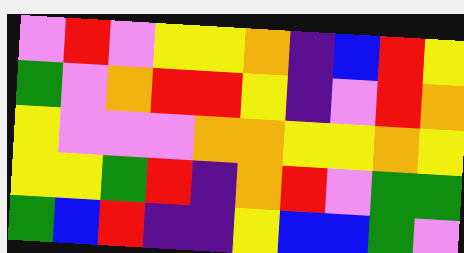[["violet", "red", "violet", "yellow", "yellow", "orange", "indigo", "blue", "red", "yellow"], ["green", "violet", "orange", "red", "red", "yellow", "indigo", "violet", "red", "orange"], ["yellow", "violet", "violet", "violet", "orange", "orange", "yellow", "yellow", "orange", "yellow"], ["yellow", "yellow", "green", "red", "indigo", "orange", "red", "violet", "green", "green"], ["green", "blue", "red", "indigo", "indigo", "yellow", "blue", "blue", "green", "violet"]]